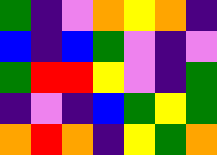[["green", "indigo", "violet", "orange", "yellow", "orange", "indigo"], ["blue", "indigo", "blue", "green", "violet", "indigo", "violet"], ["green", "red", "red", "yellow", "violet", "indigo", "green"], ["indigo", "violet", "indigo", "blue", "green", "yellow", "green"], ["orange", "red", "orange", "indigo", "yellow", "green", "orange"]]